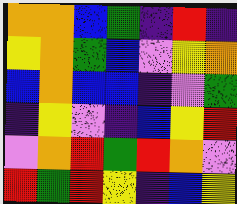[["orange", "orange", "blue", "green", "indigo", "red", "indigo"], ["yellow", "orange", "green", "blue", "violet", "yellow", "orange"], ["blue", "orange", "blue", "blue", "indigo", "violet", "green"], ["indigo", "yellow", "violet", "indigo", "blue", "yellow", "red"], ["violet", "orange", "red", "green", "red", "orange", "violet"], ["red", "green", "red", "yellow", "indigo", "blue", "yellow"]]